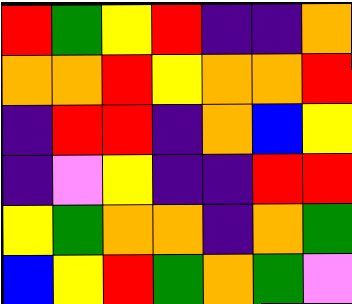[["red", "green", "yellow", "red", "indigo", "indigo", "orange"], ["orange", "orange", "red", "yellow", "orange", "orange", "red"], ["indigo", "red", "red", "indigo", "orange", "blue", "yellow"], ["indigo", "violet", "yellow", "indigo", "indigo", "red", "red"], ["yellow", "green", "orange", "orange", "indigo", "orange", "green"], ["blue", "yellow", "red", "green", "orange", "green", "violet"]]